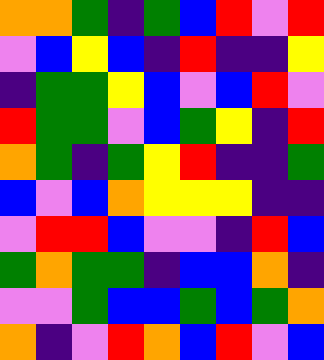[["orange", "orange", "green", "indigo", "green", "blue", "red", "violet", "red"], ["violet", "blue", "yellow", "blue", "indigo", "red", "indigo", "indigo", "yellow"], ["indigo", "green", "green", "yellow", "blue", "violet", "blue", "red", "violet"], ["red", "green", "green", "violet", "blue", "green", "yellow", "indigo", "red"], ["orange", "green", "indigo", "green", "yellow", "red", "indigo", "indigo", "green"], ["blue", "violet", "blue", "orange", "yellow", "yellow", "yellow", "indigo", "indigo"], ["violet", "red", "red", "blue", "violet", "violet", "indigo", "red", "blue"], ["green", "orange", "green", "green", "indigo", "blue", "blue", "orange", "indigo"], ["violet", "violet", "green", "blue", "blue", "green", "blue", "green", "orange"], ["orange", "indigo", "violet", "red", "orange", "blue", "red", "violet", "blue"]]